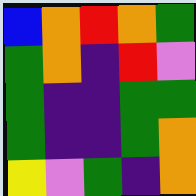[["blue", "orange", "red", "orange", "green"], ["green", "orange", "indigo", "red", "violet"], ["green", "indigo", "indigo", "green", "green"], ["green", "indigo", "indigo", "green", "orange"], ["yellow", "violet", "green", "indigo", "orange"]]